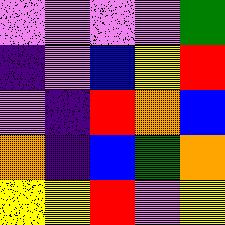[["violet", "violet", "violet", "violet", "green"], ["indigo", "violet", "blue", "yellow", "red"], ["violet", "indigo", "red", "orange", "blue"], ["orange", "indigo", "blue", "green", "orange"], ["yellow", "yellow", "red", "violet", "yellow"]]